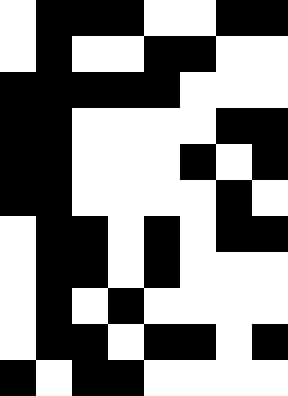[["white", "black", "black", "black", "white", "white", "black", "black"], ["white", "black", "white", "white", "black", "black", "white", "white"], ["black", "black", "black", "black", "black", "white", "white", "white"], ["black", "black", "white", "white", "white", "white", "black", "black"], ["black", "black", "white", "white", "white", "black", "white", "black"], ["black", "black", "white", "white", "white", "white", "black", "white"], ["white", "black", "black", "white", "black", "white", "black", "black"], ["white", "black", "black", "white", "black", "white", "white", "white"], ["white", "black", "white", "black", "white", "white", "white", "white"], ["white", "black", "black", "white", "black", "black", "white", "black"], ["black", "white", "black", "black", "white", "white", "white", "white"]]